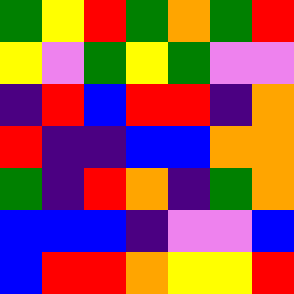[["green", "yellow", "red", "green", "orange", "green", "red"], ["yellow", "violet", "green", "yellow", "green", "violet", "violet"], ["indigo", "red", "blue", "red", "red", "indigo", "orange"], ["red", "indigo", "indigo", "blue", "blue", "orange", "orange"], ["green", "indigo", "red", "orange", "indigo", "green", "orange"], ["blue", "blue", "blue", "indigo", "violet", "violet", "blue"], ["blue", "red", "red", "orange", "yellow", "yellow", "red"]]